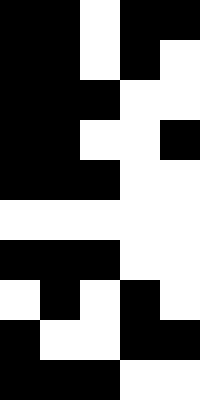[["black", "black", "white", "black", "black"], ["black", "black", "white", "black", "white"], ["black", "black", "black", "white", "white"], ["black", "black", "white", "white", "black"], ["black", "black", "black", "white", "white"], ["white", "white", "white", "white", "white"], ["black", "black", "black", "white", "white"], ["white", "black", "white", "black", "white"], ["black", "white", "white", "black", "black"], ["black", "black", "black", "white", "white"]]